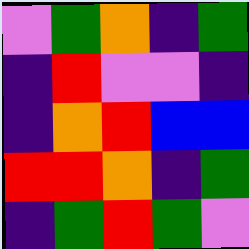[["violet", "green", "orange", "indigo", "green"], ["indigo", "red", "violet", "violet", "indigo"], ["indigo", "orange", "red", "blue", "blue"], ["red", "red", "orange", "indigo", "green"], ["indigo", "green", "red", "green", "violet"]]